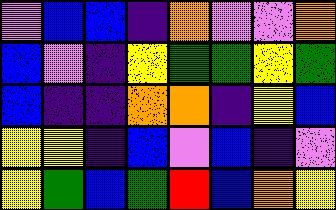[["violet", "blue", "blue", "indigo", "orange", "violet", "violet", "orange"], ["blue", "violet", "indigo", "yellow", "green", "green", "yellow", "green"], ["blue", "indigo", "indigo", "orange", "orange", "indigo", "yellow", "blue"], ["yellow", "yellow", "indigo", "blue", "violet", "blue", "indigo", "violet"], ["yellow", "green", "blue", "green", "red", "blue", "orange", "yellow"]]